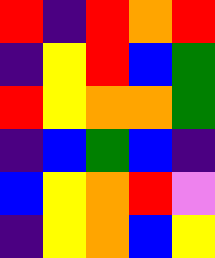[["red", "indigo", "red", "orange", "red"], ["indigo", "yellow", "red", "blue", "green"], ["red", "yellow", "orange", "orange", "green"], ["indigo", "blue", "green", "blue", "indigo"], ["blue", "yellow", "orange", "red", "violet"], ["indigo", "yellow", "orange", "blue", "yellow"]]